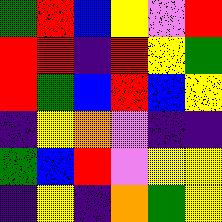[["green", "red", "blue", "yellow", "violet", "red"], ["red", "red", "indigo", "red", "yellow", "green"], ["red", "green", "blue", "red", "blue", "yellow"], ["indigo", "yellow", "orange", "violet", "indigo", "indigo"], ["green", "blue", "red", "violet", "yellow", "yellow"], ["indigo", "yellow", "indigo", "orange", "green", "yellow"]]